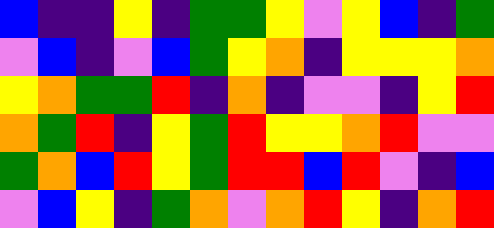[["blue", "indigo", "indigo", "yellow", "indigo", "green", "green", "yellow", "violet", "yellow", "blue", "indigo", "green"], ["violet", "blue", "indigo", "violet", "blue", "green", "yellow", "orange", "indigo", "yellow", "yellow", "yellow", "orange"], ["yellow", "orange", "green", "green", "red", "indigo", "orange", "indigo", "violet", "violet", "indigo", "yellow", "red"], ["orange", "green", "red", "indigo", "yellow", "green", "red", "yellow", "yellow", "orange", "red", "violet", "violet"], ["green", "orange", "blue", "red", "yellow", "green", "red", "red", "blue", "red", "violet", "indigo", "blue"], ["violet", "blue", "yellow", "indigo", "green", "orange", "violet", "orange", "red", "yellow", "indigo", "orange", "red"]]